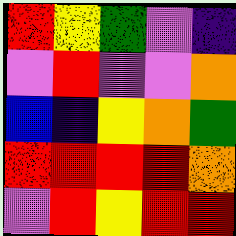[["red", "yellow", "green", "violet", "indigo"], ["violet", "red", "violet", "violet", "orange"], ["blue", "indigo", "yellow", "orange", "green"], ["red", "red", "red", "red", "orange"], ["violet", "red", "yellow", "red", "red"]]